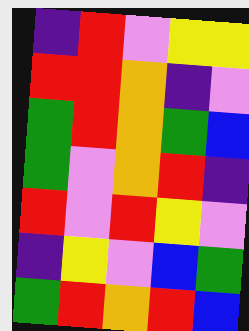[["indigo", "red", "violet", "yellow", "yellow"], ["red", "red", "orange", "indigo", "violet"], ["green", "red", "orange", "green", "blue"], ["green", "violet", "orange", "red", "indigo"], ["red", "violet", "red", "yellow", "violet"], ["indigo", "yellow", "violet", "blue", "green"], ["green", "red", "orange", "red", "blue"]]